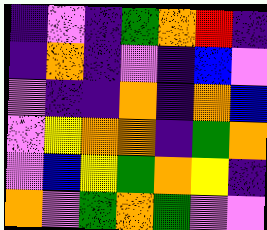[["indigo", "violet", "indigo", "green", "orange", "red", "indigo"], ["indigo", "orange", "indigo", "violet", "indigo", "blue", "violet"], ["violet", "indigo", "indigo", "orange", "indigo", "orange", "blue"], ["violet", "yellow", "orange", "orange", "indigo", "green", "orange"], ["violet", "blue", "yellow", "green", "orange", "yellow", "indigo"], ["orange", "violet", "green", "orange", "green", "violet", "violet"]]